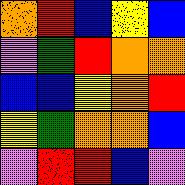[["orange", "red", "blue", "yellow", "blue"], ["violet", "green", "red", "orange", "orange"], ["blue", "blue", "yellow", "orange", "red"], ["yellow", "green", "orange", "orange", "blue"], ["violet", "red", "red", "blue", "violet"]]